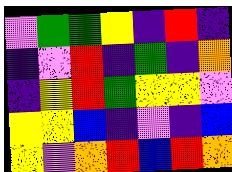[["violet", "green", "green", "yellow", "indigo", "red", "indigo"], ["indigo", "violet", "red", "indigo", "green", "indigo", "orange"], ["indigo", "yellow", "red", "green", "yellow", "yellow", "violet"], ["yellow", "yellow", "blue", "indigo", "violet", "indigo", "blue"], ["yellow", "violet", "orange", "red", "blue", "red", "orange"]]